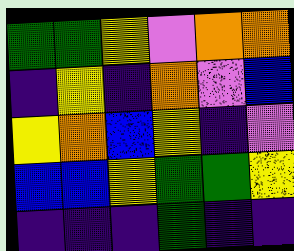[["green", "green", "yellow", "violet", "orange", "orange"], ["indigo", "yellow", "indigo", "orange", "violet", "blue"], ["yellow", "orange", "blue", "yellow", "indigo", "violet"], ["blue", "blue", "yellow", "green", "green", "yellow"], ["indigo", "indigo", "indigo", "green", "indigo", "indigo"]]